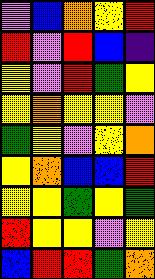[["violet", "blue", "orange", "yellow", "red"], ["red", "violet", "red", "blue", "indigo"], ["yellow", "violet", "red", "green", "yellow"], ["yellow", "orange", "yellow", "yellow", "violet"], ["green", "yellow", "violet", "yellow", "orange"], ["yellow", "orange", "blue", "blue", "red"], ["yellow", "yellow", "green", "yellow", "green"], ["red", "yellow", "yellow", "violet", "yellow"], ["blue", "red", "red", "green", "orange"]]